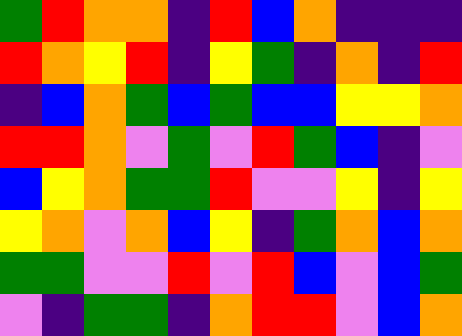[["green", "red", "orange", "orange", "indigo", "red", "blue", "orange", "indigo", "indigo", "indigo"], ["red", "orange", "yellow", "red", "indigo", "yellow", "green", "indigo", "orange", "indigo", "red"], ["indigo", "blue", "orange", "green", "blue", "green", "blue", "blue", "yellow", "yellow", "orange"], ["red", "red", "orange", "violet", "green", "violet", "red", "green", "blue", "indigo", "violet"], ["blue", "yellow", "orange", "green", "green", "red", "violet", "violet", "yellow", "indigo", "yellow"], ["yellow", "orange", "violet", "orange", "blue", "yellow", "indigo", "green", "orange", "blue", "orange"], ["green", "green", "violet", "violet", "red", "violet", "red", "blue", "violet", "blue", "green"], ["violet", "indigo", "green", "green", "indigo", "orange", "red", "red", "violet", "blue", "orange"]]